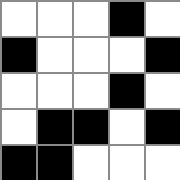[["white", "white", "white", "black", "white"], ["black", "white", "white", "white", "black"], ["white", "white", "white", "black", "white"], ["white", "black", "black", "white", "black"], ["black", "black", "white", "white", "white"]]